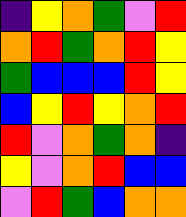[["indigo", "yellow", "orange", "green", "violet", "red"], ["orange", "red", "green", "orange", "red", "yellow"], ["green", "blue", "blue", "blue", "red", "yellow"], ["blue", "yellow", "red", "yellow", "orange", "red"], ["red", "violet", "orange", "green", "orange", "indigo"], ["yellow", "violet", "orange", "red", "blue", "blue"], ["violet", "red", "green", "blue", "orange", "orange"]]